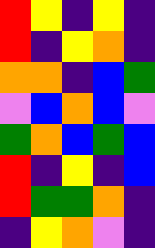[["red", "yellow", "indigo", "yellow", "indigo"], ["red", "indigo", "yellow", "orange", "indigo"], ["orange", "orange", "indigo", "blue", "green"], ["violet", "blue", "orange", "blue", "violet"], ["green", "orange", "blue", "green", "blue"], ["red", "indigo", "yellow", "indigo", "blue"], ["red", "green", "green", "orange", "indigo"], ["indigo", "yellow", "orange", "violet", "indigo"]]